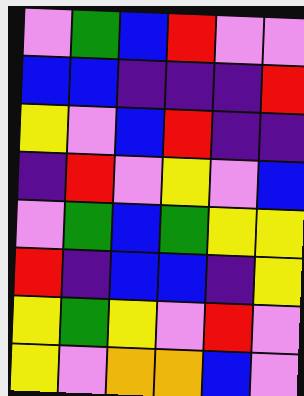[["violet", "green", "blue", "red", "violet", "violet"], ["blue", "blue", "indigo", "indigo", "indigo", "red"], ["yellow", "violet", "blue", "red", "indigo", "indigo"], ["indigo", "red", "violet", "yellow", "violet", "blue"], ["violet", "green", "blue", "green", "yellow", "yellow"], ["red", "indigo", "blue", "blue", "indigo", "yellow"], ["yellow", "green", "yellow", "violet", "red", "violet"], ["yellow", "violet", "orange", "orange", "blue", "violet"]]